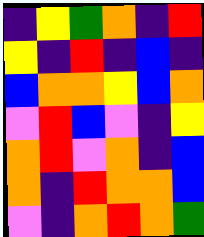[["indigo", "yellow", "green", "orange", "indigo", "red"], ["yellow", "indigo", "red", "indigo", "blue", "indigo"], ["blue", "orange", "orange", "yellow", "blue", "orange"], ["violet", "red", "blue", "violet", "indigo", "yellow"], ["orange", "red", "violet", "orange", "indigo", "blue"], ["orange", "indigo", "red", "orange", "orange", "blue"], ["violet", "indigo", "orange", "red", "orange", "green"]]